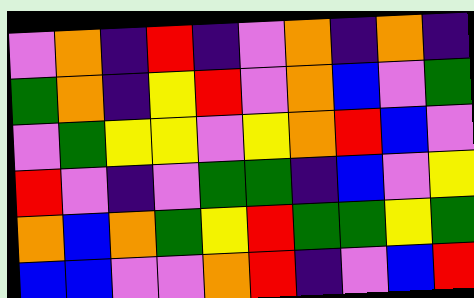[["violet", "orange", "indigo", "red", "indigo", "violet", "orange", "indigo", "orange", "indigo"], ["green", "orange", "indigo", "yellow", "red", "violet", "orange", "blue", "violet", "green"], ["violet", "green", "yellow", "yellow", "violet", "yellow", "orange", "red", "blue", "violet"], ["red", "violet", "indigo", "violet", "green", "green", "indigo", "blue", "violet", "yellow"], ["orange", "blue", "orange", "green", "yellow", "red", "green", "green", "yellow", "green"], ["blue", "blue", "violet", "violet", "orange", "red", "indigo", "violet", "blue", "red"]]